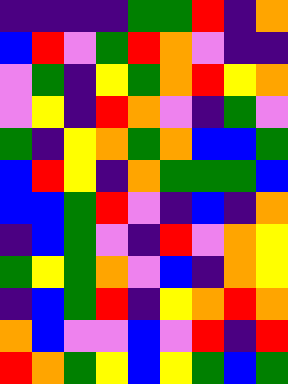[["indigo", "indigo", "indigo", "indigo", "green", "green", "red", "indigo", "orange"], ["blue", "red", "violet", "green", "red", "orange", "violet", "indigo", "indigo"], ["violet", "green", "indigo", "yellow", "green", "orange", "red", "yellow", "orange"], ["violet", "yellow", "indigo", "red", "orange", "violet", "indigo", "green", "violet"], ["green", "indigo", "yellow", "orange", "green", "orange", "blue", "blue", "green"], ["blue", "red", "yellow", "indigo", "orange", "green", "green", "green", "blue"], ["blue", "blue", "green", "red", "violet", "indigo", "blue", "indigo", "orange"], ["indigo", "blue", "green", "violet", "indigo", "red", "violet", "orange", "yellow"], ["green", "yellow", "green", "orange", "violet", "blue", "indigo", "orange", "yellow"], ["indigo", "blue", "green", "red", "indigo", "yellow", "orange", "red", "orange"], ["orange", "blue", "violet", "violet", "blue", "violet", "red", "indigo", "red"], ["red", "orange", "green", "yellow", "blue", "yellow", "green", "blue", "green"]]